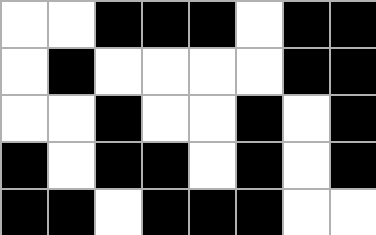[["white", "white", "black", "black", "black", "white", "black", "black"], ["white", "black", "white", "white", "white", "white", "black", "black"], ["white", "white", "black", "white", "white", "black", "white", "black"], ["black", "white", "black", "black", "white", "black", "white", "black"], ["black", "black", "white", "black", "black", "black", "white", "white"]]